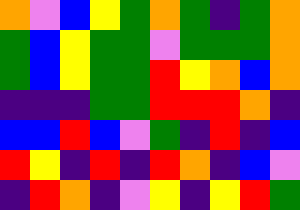[["orange", "violet", "blue", "yellow", "green", "orange", "green", "indigo", "green", "orange"], ["green", "blue", "yellow", "green", "green", "violet", "green", "green", "green", "orange"], ["green", "blue", "yellow", "green", "green", "red", "yellow", "orange", "blue", "orange"], ["indigo", "indigo", "indigo", "green", "green", "red", "red", "red", "orange", "indigo"], ["blue", "blue", "red", "blue", "violet", "green", "indigo", "red", "indigo", "blue"], ["red", "yellow", "indigo", "red", "indigo", "red", "orange", "indigo", "blue", "violet"], ["indigo", "red", "orange", "indigo", "violet", "yellow", "indigo", "yellow", "red", "green"]]